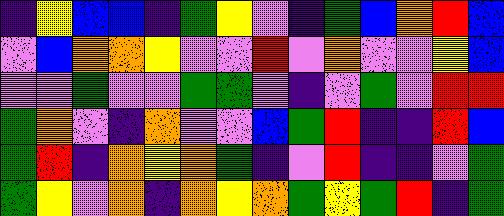[["indigo", "yellow", "blue", "blue", "indigo", "green", "yellow", "violet", "indigo", "green", "blue", "orange", "red", "blue"], ["violet", "blue", "orange", "orange", "yellow", "violet", "violet", "red", "violet", "orange", "violet", "violet", "yellow", "blue"], ["violet", "violet", "green", "violet", "violet", "green", "green", "violet", "indigo", "violet", "green", "violet", "red", "red"], ["green", "orange", "violet", "indigo", "orange", "violet", "violet", "blue", "green", "red", "indigo", "indigo", "red", "blue"], ["green", "red", "indigo", "orange", "yellow", "orange", "green", "indigo", "violet", "red", "indigo", "indigo", "violet", "green"], ["green", "yellow", "violet", "orange", "indigo", "orange", "yellow", "orange", "green", "yellow", "green", "red", "indigo", "green"]]